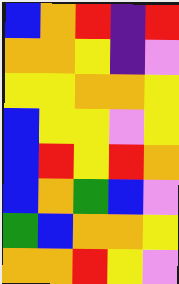[["blue", "orange", "red", "indigo", "red"], ["orange", "orange", "yellow", "indigo", "violet"], ["yellow", "yellow", "orange", "orange", "yellow"], ["blue", "yellow", "yellow", "violet", "yellow"], ["blue", "red", "yellow", "red", "orange"], ["blue", "orange", "green", "blue", "violet"], ["green", "blue", "orange", "orange", "yellow"], ["orange", "orange", "red", "yellow", "violet"]]